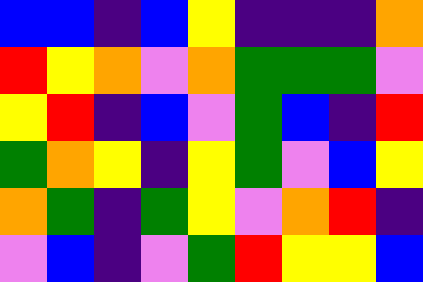[["blue", "blue", "indigo", "blue", "yellow", "indigo", "indigo", "indigo", "orange"], ["red", "yellow", "orange", "violet", "orange", "green", "green", "green", "violet"], ["yellow", "red", "indigo", "blue", "violet", "green", "blue", "indigo", "red"], ["green", "orange", "yellow", "indigo", "yellow", "green", "violet", "blue", "yellow"], ["orange", "green", "indigo", "green", "yellow", "violet", "orange", "red", "indigo"], ["violet", "blue", "indigo", "violet", "green", "red", "yellow", "yellow", "blue"]]